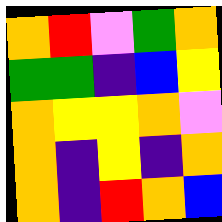[["orange", "red", "violet", "green", "orange"], ["green", "green", "indigo", "blue", "yellow"], ["orange", "yellow", "yellow", "orange", "violet"], ["orange", "indigo", "yellow", "indigo", "orange"], ["orange", "indigo", "red", "orange", "blue"]]